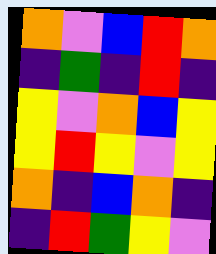[["orange", "violet", "blue", "red", "orange"], ["indigo", "green", "indigo", "red", "indigo"], ["yellow", "violet", "orange", "blue", "yellow"], ["yellow", "red", "yellow", "violet", "yellow"], ["orange", "indigo", "blue", "orange", "indigo"], ["indigo", "red", "green", "yellow", "violet"]]